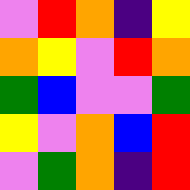[["violet", "red", "orange", "indigo", "yellow"], ["orange", "yellow", "violet", "red", "orange"], ["green", "blue", "violet", "violet", "green"], ["yellow", "violet", "orange", "blue", "red"], ["violet", "green", "orange", "indigo", "red"]]